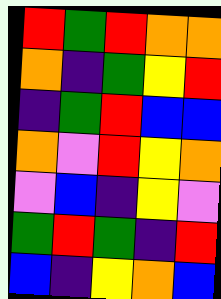[["red", "green", "red", "orange", "orange"], ["orange", "indigo", "green", "yellow", "red"], ["indigo", "green", "red", "blue", "blue"], ["orange", "violet", "red", "yellow", "orange"], ["violet", "blue", "indigo", "yellow", "violet"], ["green", "red", "green", "indigo", "red"], ["blue", "indigo", "yellow", "orange", "blue"]]